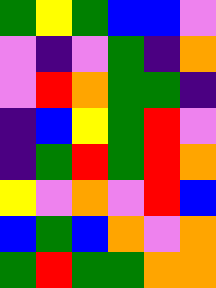[["green", "yellow", "green", "blue", "blue", "violet"], ["violet", "indigo", "violet", "green", "indigo", "orange"], ["violet", "red", "orange", "green", "green", "indigo"], ["indigo", "blue", "yellow", "green", "red", "violet"], ["indigo", "green", "red", "green", "red", "orange"], ["yellow", "violet", "orange", "violet", "red", "blue"], ["blue", "green", "blue", "orange", "violet", "orange"], ["green", "red", "green", "green", "orange", "orange"]]